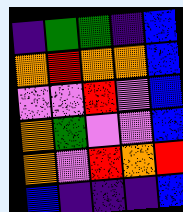[["indigo", "green", "green", "indigo", "blue"], ["orange", "red", "orange", "orange", "blue"], ["violet", "violet", "red", "violet", "blue"], ["orange", "green", "violet", "violet", "blue"], ["orange", "violet", "red", "orange", "red"], ["blue", "indigo", "indigo", "indigo", "blue"]]